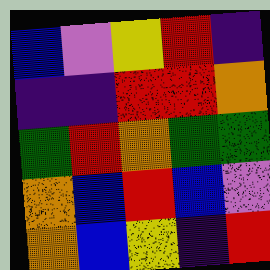[["blue", "violet", "yellow", "red", "indigo"], ["indigo", "indigo", "red", "red", "orange"], ["green", "red", "orange", "green", "green"], ["orange", "blue", "red", "blue", "violet"], ["orange", "blue", "yellow", "indigo", "red"]]